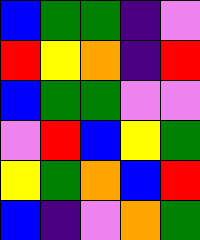[["blue", "green", "green", "indigo", "violet"], ["red", "yellow", "orange", "indigo", "red"], ["blue", "green", "green", "violet", "violet"], ["violet", "red", "blue", "yellow", "green"], ["yellow", "green", "orange", "blue", "red"], ["blue", "indigo", "violet", "orange", "green"]]